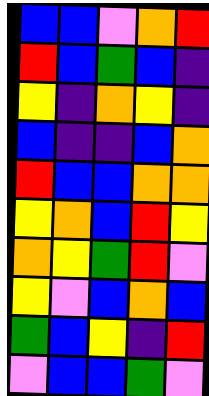[["blue", "blue", "violet", "orange", "red"], ["red", "blue", "green", "blue", "indigo"], ["yellow", "indigo", "orange", "yellow", "indigo"], ["blue", "indigo", "indigo", "blue", "orange"], ["red", "blue", "blue", "orange", "orange"], ["yellow", "orange", "blue", "red", "yellow"], ["orange", "yellow", "green", "red", "violet"], ["yellow", "violet", "blue", "orange", "blue"], ["green", "blue", "yellow", "indigo", "red"], ["violet", "blue", "blue", "green", "violet"]]